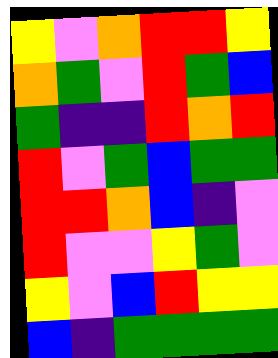[["yellow", "violet", "orange", "red", "red", "yellow"], ["orange", "green", "violet", "red", "green", "blue"], ["green", "indigo", "indigo", "red", "orange", "red"], ["red", "violet", "green", "blue", "green", "green"], ["red", "red", "orange", "blue", "indigo", "violet"], ["red", "violet", "violet", "yellow", "green", "violet"], ["yellow", "violet", "blue", "red", "yellow", "yellow"], ["blue", "indigo", "green", "green", "green", "green"]]